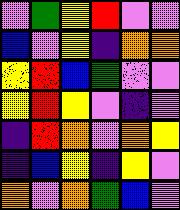[["violet", "green", "yellow", "red", "violet", "violet"], ["blue", "violet", "yellow", "indigo", "orange", "orange"], ["yellow", "red", "blue", "green", "violet", "violet"], ["yellow", "red", "yellow", "violet", "indigo", "violet"], ["indigo", "red", "orange", "violet", "orange", "yellow"], ["indigo", "blue", "yellow", "indigo", "yellow", "violet"], ["orange", "violet", "orange", "green", "blue", "violet"]]